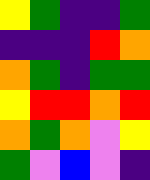[["yellow", "green", "indigo", "indigo", "green"], ["indigo", "indigo", "indigo", "red", "orange"], ["orange", "green", "indigo", "green", "green"], ["yellow", "red", "red", "orange", "red"], ["orange", "green", "orange", "violet", "yellow"], ["green", "violet", "blue", "violet", "indigo"]]